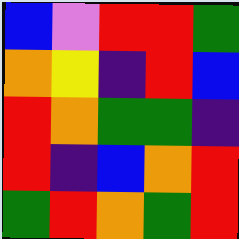[["blue", "violet", "red", "red", "green"], ["orange", "yellow", "indigo", "red", "blue"], ["red", "orange", "green", "green", "indigo"], ["red", "indigo", "blue", "orange", "red"], ["green", "red", "orange", "green", "red"]]